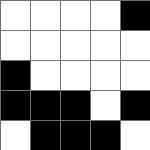[["white", "white", "white", "white", "black"], ["white", "white", "white", "white", "white"], ["black", "white", "white", "white", "white"], ["black", "black", "black", "white", "black"], ["white", "black", "black", "black", "white"]]